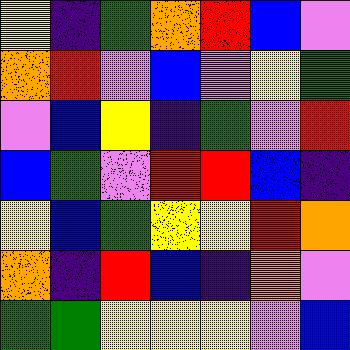[["yellow", "indigo", "green", "orange", "red", "blue", "violet"], ["orange", "red", "violet", "blue", "violet", "yellow", "green"], ["violet", "blue", "yellow", "indigo", "green", "violet", "red"], ["blue", "green", "violet", "red", "red", "blue", "indigo"], ["yellow", "blue", "green", "yellow", "yellow", "red", "orange"], ["orange", "indigo", "red", "blue", "indigo", "orange", "violet"], ["green", "green", "yellow", "yellow", "yellow", "violet", "blue"]]